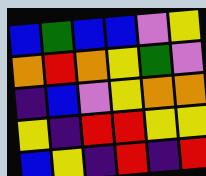[["blue", "green", "blue", "blue", "violet", "yellow"], ["orange", "red", "orange", "yellow", "green", "violet"], ["indigo", "blue", "violet", "yellow", "orange", "orange"], ["yellow", "indigo", "red", "red", "yellow", "yellow"], ["blue", "yellow", "indigo", "red", "indigo", "red"]]